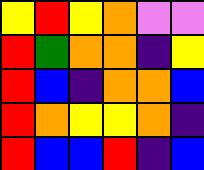[["yellow", "red", "yellow", "orange", "violet", "violet"], ["red", "green", "orange", "orange", "indigo", "yellow"], ["red", "blue", "indigo", "orange", "orange", "blue"], ["red", "orange", "yellow", "yellow", "orange", "indigo"], ["red", "blue", "blue", "red", "indigo", "blue"]]